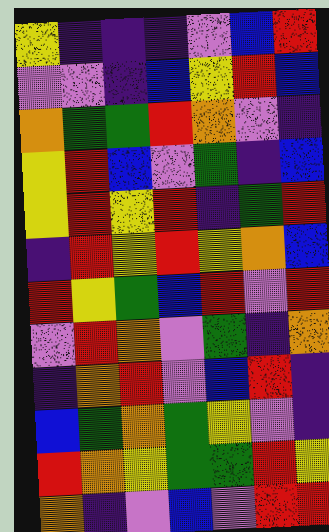[["yellow", "indigo", "indigo", "indigo", "violet", "blue", "red"], ["violet", "violet", "indigo", "blue", "yellow", "red", "blue"], ["orange", "green", "green", "red", "orange", "violet", "indigo"], ["yellow", "red", "blue", "violet", "green", "indigo", "blue"], ["yellow", "red", "yellow", "red", "indigo", "green", "red"], ["indigo", "red", "yellow", "red", "yellow", "orange", "blue"], ["red", "yellow", "green", "blue", "red", "violet", "red"], ["violet", "red", "orange", "violet", "green", "indigo", "orange"], ["indigo", "orange", "red", "violet", "blue", "red", "indigo"], ["blue", "green", "orange", "green", "yellow", "violet", "indigo"], ["red", "orange", "yellow", "green", "green", "red", "yellow"], ["orange", "indigo", "violet", "blue", "violet", "red", "red"]]